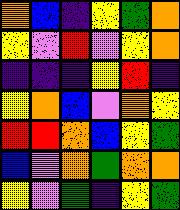[["orange", "blue", "indigo", "yellow", "green", "orange"], ["yellow", "violet", "red", "violet", "yellow", "orange"], ["indigo", "indigo", "indigo", "yellow", "red", "indigo"], ["yellow", "orange", "blue", "violet", "orange", "yellow"], ["red", "red", "orange", "blue", "yellow", "green"], ["blue", "violet", "orange", "green", "orange", "orange"], ["yellow", "violet", "green", "indigo", "yellow", "green"]]